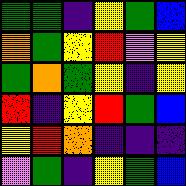[["green", "green", "indigo", "yellow", "green", "blue"], ["orange", "green", "yellow", "red", "violet", "yellow"], ["green", "orange", "green", "yellow", "indigo", "yellow"], ["red", "indigo", "yellow", "red", "green", "blue"], ["yellow", "red", "orange", "indigo", "indigo", "indigo"], ["violet", "green", "indigo", "yellow", "green", "blue"]]